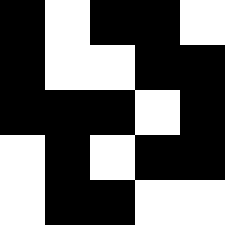[["black", "white", "black", "black", "white"], ["black", "white", "white", "black", "black"], ["black", "black", "black", "white", "black"], ["white", "black", "white", "black", "black"], ["white", "black", "black", "white", "white"]]